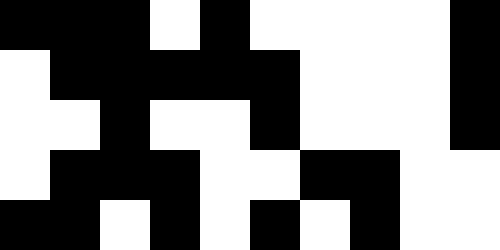[["black", "black", "black", "white", "black", "white", "white", "white", "white", "black"], ["white", "black", "black", "black", "black", "black", "white", "white", "white", "black"], ["white", "white", "black", "white", "white", "black", "white", "white", "white", "black"], ["white", "black", "black", "black", "white", "white", "black", "black", "white", "white"], ["black", "black", "white", "black", "white", "black", "white", "black", "white", "white"]]